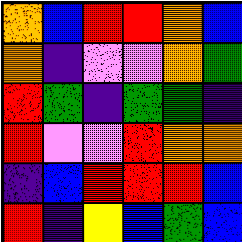[["orange", "blue", "red", "red", "orange", "blue"], ["orange", "indigo", "violet", "violet", "orange", "green"], ["red", "green", "indigo", "green", "green", "indigo"], ["red", "violet", "violet", "red", "orange", "orange"], ["indigo", "blue", "red", "red", "red", "blue"], ["red", "indigo", "yellow", "blue", "green", "blue"]]